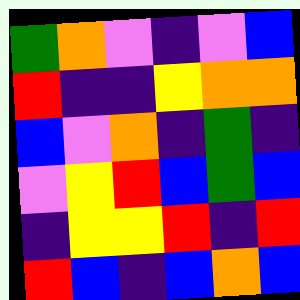[["green", "orange", "violet", "indigo", "violet", "blue"], ["red", "indigo", "indigo", "yellow", "orange", "orange"], ["blue", "violet", "orange", "indigo", "green", "indigo"], ["violet", "yellow", "red", "blue", "green", "blue"], ["indigo", "yellow", "yellow", "red", "indigo", "red"], ["red", "blue", "indigo", "blue", "orange", "blue"]]